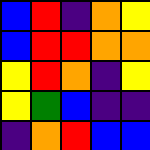[["blue", "red", "indigo", "orange", "yellow"], ["blue", "red", "red", "orange", "orange"], ["yellow", "red", "orange", "indigo", "yellow"], ["yellow", "green", "blue", "indigo", "indigo"], ["indigo", "orange", "red", "blue", "blue"]]